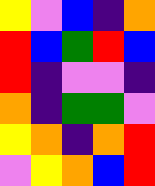[["yellow", "violet", "blue", "indigo", "orange"], ["red", "blue", "green", "red", "blue"], ["red", "indigo", "violet", "violet", "indigo"], ["orange", "indigo", "green", "green", "violet"], ["yellow", "orange", "indigo", "orange", "red"], ["violet", "yellow", "orange", "blue", "red"]]